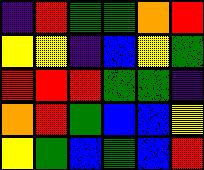[["indigo", "red", "green", "green", "orange", "red"], ["yellow", "yellow", "indigo", "blue", "yellow", "green"], ["red", "red", "red", "green", "green", "indigo"], ["orange", "red", "green", "blue", "blue", "yellow"], ["yellow", "green", "blue", "green", "blue", "red"]]